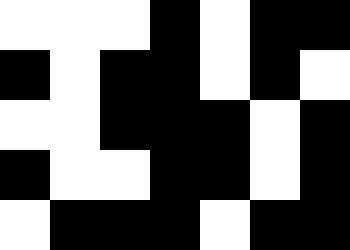[["white", "white", "white", "black", "white", "black", "black"], ["black", "white", "black", "black", "white", "black", "white"], ["white", "white", "black", "black", "black", "white", "black"], ["black", "white", "white", "black", "black", "white", "black"], ["white", "black", "black", "black", "white", "black", "black"]]